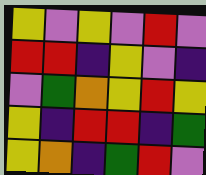[["yellow", "violet", "yellow", "violet", "red", "violet"], ["red", "red", "indigo", "yellow", "violet", "indigo"], ["violet", "green", "orange", "yellow", "red", "yellow"], ["yellow", "indigo", "red", "red", "indigo", "green"], ["yellow", "orange", "indigo", "green", "red", "violet"]]